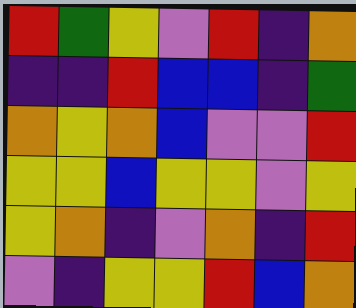[["red", "green", "yellow", "violet", "red", "indigo", "orange"], ["indigo", "indigo", "red", "blue", "blue", "indigo", "green"], ["orange", "yellow", "orange", "blue", "violet", "violet", "red"], ["yellow", "yellow", "blue", "yellow", "yellow", "violet", "yellow"], ["yellow", "orange", "indigo", "violet", "orange", "indigo", "red"], ["violet", "indigo", "yellow", "yellow", "red", "blue", "orange"]]